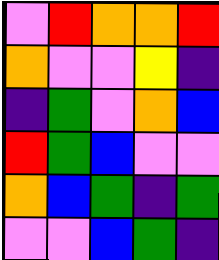[["violet", "red", "orange", "orange", "red"], ["orange", "violet", "violet", "yellow", "indigo"], ["indigo", "green", "violet", "orange", "blue"], ["red", "green", "blue", "violet", "violet"], ["orange", "blue", "green", "indigo", "green"], ["violet", "violet", "blue", "green", "indigo"]]